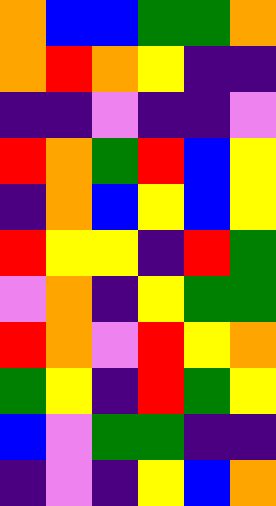[["orange", "blue", "blue", "green", "green", "orange"], ["orange", "red", "orange", "yellow", "indigo", "indigo"], ["indigo", "indigo", "violet", "indigo", "indigo", "violet"], ["red", "orange", "green", "red", "blue", "yellow"], ["indigo", "orange", "blue", "yellow", "blue", "yellow"], ["red", "yellow", "yellow", "indigo", "red", "green"], ["violet", "orange", "indigo", "yellow", "green", "green"], ["red", "orange", "violet", "red", "yellow", "orange"], ["green", "yellow", "indigo", "red", "green", "yellow"], ["blue", "violet", "green", "green", "indigo", "indigo"], ["indigo", "violet", "indigo", "yellow", "blue", "orange"]]